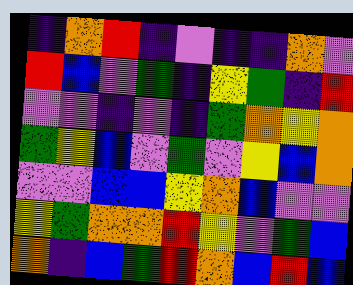[["indigo", "orange", "red", "indigo", "violet", "indigo", "indigo", "orange", "violet"], ["red", "blue", "violet", "green", "indigo", "yellow", "green", "indigo", "red"], ["violet", "violet", "indigo", "violet", "indigo", "green", "orange", "yellow", "orange"], ["green", "yellow", "blue", "violet", "green", "violet", "yellow", "blue", "orange"], ["violet", "violet", "blue", "blue", "yellow", "orange", "blue", "violet", "violet"], ["yellow", "green", "orange", "orange", "red", "yellow", "violet", "green", "blue"], ["orange", "indigo", "blue", "green", "red", "orange", "blue", "red", "blue"]]